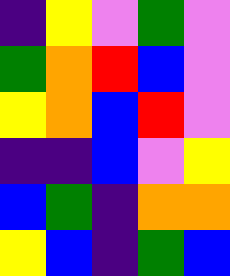[["indigo", "yellow", "violet", "green", "violet"], ["green", "orange", "red", "blue", "violet"], ["yellow", "orange", "blue", "red", "violet"], ["indigo", "indigo", "blue", "violet", "yellow"], ["blue", "green", "indigo", "orange", "orange"], ["yellow", "blue", "indigo", "green", "blue"]]